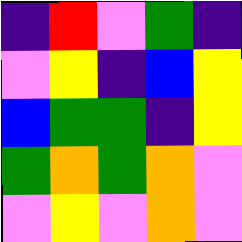[["indigo", "red", "violet", "green", "indigo"], ["violet", "yellow", "indigo", "blue", "yellow"], ["blue", "green", "green", "indigo", "yellow"], ["green", "orange", "green", "orange", "violet"], ["violet", "yellow", "violet", "orange", "violet"]]